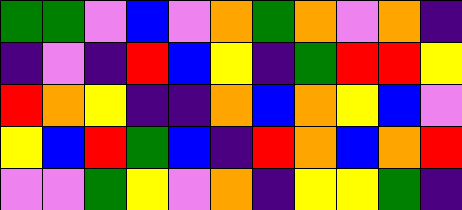[["green", "green", "violet", "blue", "violet", "orange", "green", "orange", "violet", "orange", "indigo"], ["indigo", "violet", "indigo", "red", "blue", "yellow", "indigo", "green", "red", "red", "yellow"], ["red", "orange", "yellow", "indigo", "indigo", "orange", "blue", "orange", "yellow", "blue", "violet"], ["yellow", "blue", "red", "green", "blue", "indigo", "red", "orange", "blue", "orange", "red"], ["violet", "violet", "green", "yellow", "violet", "orange", "indigo", "yellow", "yellow", "green", "indigo"]]